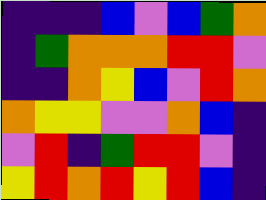[["indigo", "indigo", "indigo", "blue", "violet", "blue", "green", "orange"], ["indigo", "green", "orange", "orange", "orange", "red", "red", "violet"], ["indigo", "indigo", "orange", "yellow", "blue", "violet", "red", "orange"], ["orange", "yellow", "yellow", "violet", "violet", "orange", "blue", "indigo"], ["violet", "red", "indigo", "green", "red", "red", "violet", "indigo"], ["yellow", "red", "orange", "red", "yellow", "red", "blue", "indigo"]]